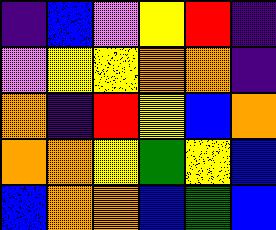[["indigo", "blue", "violet", "yellow", "red", "indigo"], ["violet", "yellow", "yellow", "orange", "orange", "indigo"], ["orange", "indigo", "red", "yellow", "blue", "orange"], ["orange", "orange", "yellow", "green", "yellow", "blue"], ["blue", "orange", "orange", "blue", "green", "blue"]]